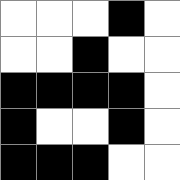[["white", "white", "white", "black", "white"], ["white", "white", "black", "white", "white"], ["black", "black", "black", "black", "white"], ["black", "white", "white", "black", "white"], ["black", "black", "black", "white", "white"]]